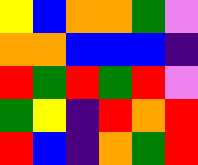[["yellow", "blue", "orange", "orange", "green", "violet"], ["orange", "orange", "blue", "blue", "blue", "indigo"], ["red", "green", "red", "green", "red", "violet"], ["green", "yellow", "indigo", "red", "orange", "red"], ["red", "blue", "indigo", "orange", "green", "red"]]